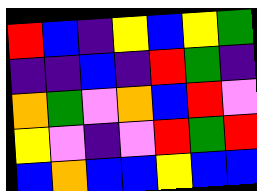[["red", "blue", "indigo", "yellow", "blue", "yellow", "green"], ["indigo", "indigo", "blue", "indigo", "red", "green", "indigo"], ["orange", "green", "violet", "orange", "blue", "red", "violet"], ["yellow", "violet", "indigo", "violet", "red", "green", "red"], ["blue", "orange", "blue", "blue", "yellow", "blue", "blue"]]